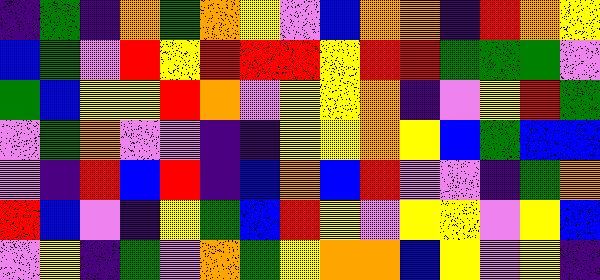[["indigo", "green", "indigo", "orange", "green", "orange", "yellow", "violet", "blue", "orange", "orange", "indigo", "red", "orange", "yellow"], ["blue", "green", "violet", "red", "yellow", "red", "red", "red", "yellow", "red", "red", "green", "green", "green", "violet"], ["green", "blue", "yellow", "yellow", "red", "orange", "violet", "yellow", "yellow", "orange", "indigo", "violet", "yellow", "red", "green"], ["violet", "green", "orange", "violet", "violet", "indigo", "indigo", "yellow", "yellow", "orange", "yellow", "blue", "green", "blue", "blue"], ["violet", "indigo", "red", "blue", "red", "indigo", "blue", "orange", "blue", "red", "violet", "violet", "indigo", "green", "orange"], ["red", "blue", "violet", "indigo", "yellow", "green", "blue", "red", "yellow", "violet", "yellow", "yellow", "violet", "yellow", "blue"], ["violet", "yellow", "indigo", "green", "violet", "orange", "green", "yellow", "orange", "orange", "blue", "yellow", "violet", "yellow", "indigo"]]